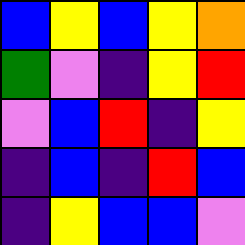[["blue", "yellow", "blue", "yellow", "orange"], ["green", "violet", "indigo", "yellow", "red"], ["violet", "blue", "red", "indigo", "yellow"], ["indigo", "blue", "indigo", "red", "blue"], ["indigo", "yellow", "blue", "blue", "violet"]]